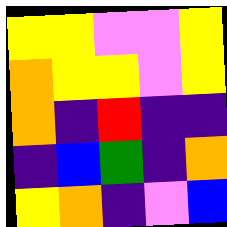[["yellow", "yellow", "violet", "violet", "yellow"], ["orange", "yellow", "yellow", "violet", "yellow"], ["orange", "indigo", "red", "indigo", "indigo"], ["indigo", "blue", "green", "indigo", "orange"], ["yellow", "orange", "indigo", "violet", "blue"]]